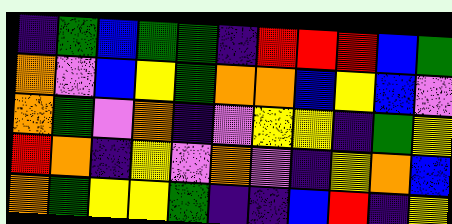[["indigo", "green", "blue", "green", "green", "indigo", "red", "red", "red", "blue", "green"], ["orange", "violet", "blue", "yellow", "green", "orange", "orange", "blue", "yellow", "blue", "violet"], ["orange", "green", "violet", "orange", "indigo", "violet", "yellow", "yellow", "indigo", "green", "yellow"], ["red", "orange", "indigo", "yellow", "violet", "orange", "violet", "indigo", "yellow", "orange", "blue"], ["orange", "green", "yellow", "yellow", "green", "indigo", "indigo", "blue", "red", "indigo", "yellow"]]